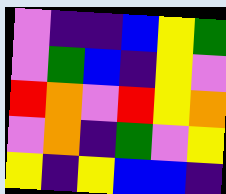[["violet", "indigo", "indigo", "blue", "yellow", "green"], ["violet", "green", "blue", "indigo", "yellow", "violet"], ["red", "orange", "violet", "red", "yellow", "orange"], ["violet", "orange", "indigo", "green", "violet", "yellow"], ["yellow", "indigo", "yellow", "blue", "blue", "indigo"]]